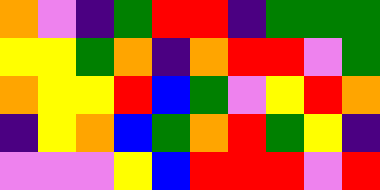[["orange", "violet", "indigo", "green", "red", "red", "indigo", "green", "green", "green"], ["yellow", "yellow", "green", "orange", "indigo", "orange", "red", "red", "violet", "green"], ["orange", "yellow", "yellow", "red", "blue", "green", "violet", "yellow", "red", "orange"], ["indigo", "yellow", "orange", "blue", "green", "orange", "red", "green", "yellow", "indigo"], ["violet", "violet", "violet", "yellow", "blue", "red", "red", "red", "violet", "red"]]